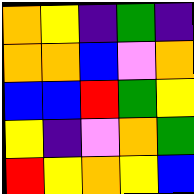[["orange", "yellow", "indigo", "green", "indigo"], ["orange", "orange", "blue", "violet", "orange"], ["blue", "blue", "red", "green", "yellow"], ["yellow", "indigo", "violet", "orange", "green"], ["red", "yellow", "orange", "yellow", "blue"]]